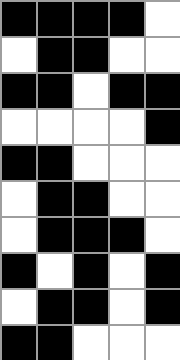[["black", "black", "black", "black", "white"], ["white", "black", "black", "white", "white"], ["black", "black", "white", "black", "black"], ["white", "white", "white", "white", "black"], ["black", "black", "white", "white", "white"], ["white", "black", "black", "white", "white"], ["white", "black", "black", "black", "white"], ["black", "white", "black", "white", "black"], ["white", "black", "black", "white", "black"], ["black", "black", "white", "white", "white"]]